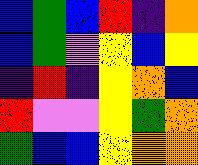[["blue", "green", "blue", "red", "indigo", "orange"], ["blue", "green", "violet", "yellow", "blue", "yellow"], ["indigo", "red", "indigo", "yellow", "orange", "blue"], ["red", "violet", "violet", "yellow", "green", "orange"], ["green", "blue", "blue", "yellow", "orange", "orange"]]